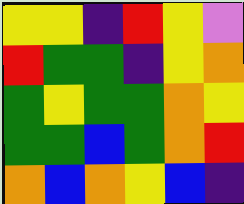[["yellow", "yellow", "indigo", "red", "yellow", "violet"], ["red", "green", "green", "indigo", "yellow", "orange"], ["green", "yellow", "green", "green", "orange", "yellow"], ["green", "green", "blue", "green", "orange", "red"], ["orange", "blue", "orange", "yellow", "blue", "indigo"]]